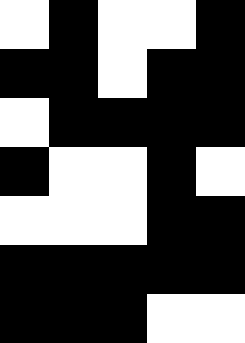[["white", "black", "white", "white", "black"], ["black", "black", "white", "black", "black"], ["white", "black", "black", "black", "black"], ["black", "white", "white", "black", "white"], ["white", "white", "white", "black", "black"], ["black", "black", "black", "black", "black"], ["black", "black", "black", "white", "white"]]